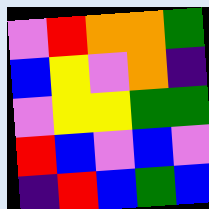[["violet", "red", "orange", "orange", "green"], ["blue", "yellow", "violet", "orange", "indigo"], ["violet", "yellow", "yellow", "green", "green"], ["red", "blue", "violet", "blue", "violet"], ["indigo", "red", "blue", "green", "blue"]]